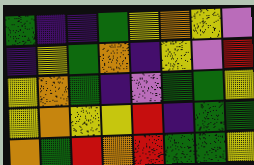[["green", "indigo", "indigo", "green", "yellow", "orange", "yellow", "violet"], ["indigo", "yellow", "green", "orange", "indigo", "yellow", "violet", "red"], ["yellow", "orange", "green", "indigo", "violet", "green", "green", "yellow"], ["yellow", "orange", "yellow", "yellow", "red", "indigo", "green", "green"], ["orange", "green", "red", "orange", "red", "green", "green", "yellow"]]